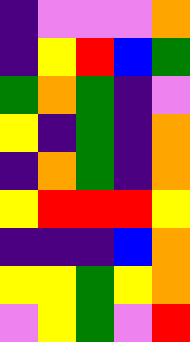[["indigo", "violet", "violet", "violet", "orange"], ["indigo", "yellow", "red", "blue", "green"], ["green", "orange", "green", "indigo", "violet"], ["yellow", "indigo", "green", "indigo", "orange"], ["indigo", "orange", "green", "indigo", "orange"], ["yellow", "red", "red", "red", "yellow"], ["indigo", "indigo", "indigo", "blue", "orange"], ["yellow", "yellow", "green", "yellow", "orange"], ["violet", "yellow", "green", "violet", "red"]]